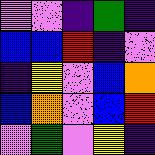[["violet", "violet", "indigo", "green", "indigo"], ["blue", "blue", "red", "indigo", "violet"], ["indigo", "yellow", "violet", "blue", "orange"], ["blue", "orange", "violet", "blue", "red"], ["violet", "green", "violet", "yellow", "indigo"]]